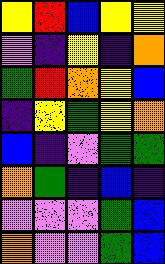[["yellow", "red", "blue", "yellow", "yellow"], ["violet", "indigo", "yellow", "indigo", "orange"], ["green", "red", "orange", "yellow", "blue"], ["indigo", "yellow", "green", "yellow", "orange"], ["blue", "indigo", "violet", "green", "green"], ["orange", "green", "indigo", "blue", "indigo"], ["violet", "violet", "violet", "green", "blue"], ["orange", "violet", "violet", "green", "blue"]]